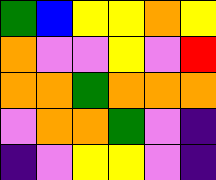[["green", "blue", "yellow", "yellow", "orange", "yellow"], ["orange", "violet", "violet", "yellow", "violet", "red"], ["orange", "orange", "green", "orange", "orange", "orange"], ["violet", "orange", "orange", "green", "violet", "indigo"], ["indigo", "violet", "yellow", "yellow", "violet", "indigo"]]